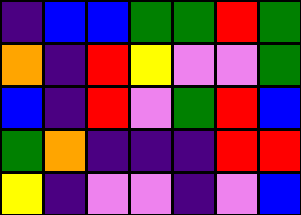[["indigo", "blue", "blue", "green", "green", "red", "green"], ["orange", "indigo", "red", "yellow", "violet", "violet", "green"], ["blue", "indigo", "red", "violet", "green", "red", "blue"], ["green", "orange", "indigo", "indigo", "indigo", "red", "red"], ["yellow", "indigo", "violet", "violet", "indigo", "violet", "blue"]]